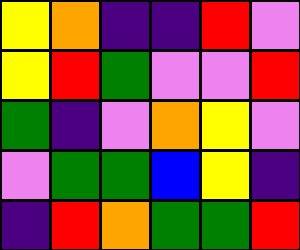[["yellow", "orange", "indigo", "indigo", "red", "violet"], ["yellow", "red", "green", "violet", "violet", "red"], ["green", "indigo", "violet", "orange", "yellow", "violet"], ["violet", "green", "green", "blue", "yellow", "indigo"], ["indigo", "red", "orange", "green", "green", "red"]]